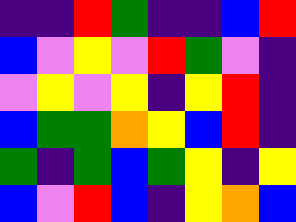[["indigo", "indigo", "red", "green", "indigo", "indigo", "blue", "red"], ["blue", "violet", "yellow", "violet", "red", "green", "violet", "indigo"], ["violet", "yellow", "violet", "yellow", "indigo", "yellow", "red", "indigo"], ["blue", "green", "green", "orange", "yellow", "blue", "red", "indigo"], ["green", "indigo", "green", "blue", "green", "yellow", "indigo", "yellow"], ["blue", "violet", "red", "blue", "indigo", "yellow", "orange", "blue"]]